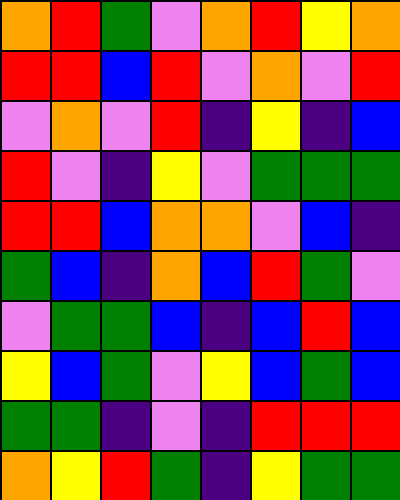[["orange", "red", "green", "violet", "orange", "red", "yellow", "orange"], ["red", "red", "blue", "red", "violet", "orange", "violet", "red"], ["violet", "orange", "violet", "red", "indigo", "yellow", "indigo", "blue"], ["red", "violet", "indigo", "yellow", "violet", "green", "green", "green"], ["red", "red", "blue", "orange", "orange", "violet", "blue", "indigo"], ["green", "blue", "indigo", "orange", "blue", "red", "green", "violet"], ["violet", "green", "green", "blue", "indigo", "blue", "red", "blue"], ["yellow", "blue", "green", "violet", "yellow", "blue", "green", "blue"], ["green", "green", "indigo", "violet", "indigo", "red", "red", "red"], ["orange", "yellow", "red", "green", "indigo", "yellow", "green", "green"]]